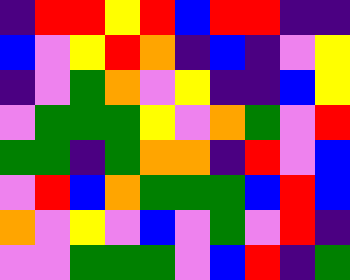[["indigo", "red", "red", "yellow", "red", "blue", "red", "red", "indigo", "indigo"], ["blue", "violet", "yellow", "red", "orange", "indigo", "blue", "indigo", "violet", "yellow"], ["indigo", "violet", "green", "orange", "violet", "yellow", "indigo", "indigo", "blue", "yellow"], ["violet", "green", "green", "green", "yellow", "violet", "orange", "green", "violet", "red"], ["green", "green", "indigo", "green", "orange", "orange", "indigo", "red", "violet", "blue"], ["violet", "red", "blue", "orange", "green", "green", "green", "blue", "red", "blue"], ["orange", "violet", "yellow", "violet", "blue", "violet", "green", "violet", "red", "indigo"], ["violet", "violet", "green", "green", "green", "violet", "blue", "red", "indigo", "green"]]